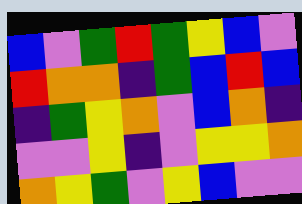[["blue", "violet", "green", "red", "green", "yellow", "blue", "violet"], ["red", "orange", "orange", "indigo", "green", "blue", "red", "blue"], ["indigo", "green", "yellow", "orange", "violet", "blue", "orange", "indigo"], ["violet", "violet", "yellow", "indigo", "violet", "yellow", "yellow", "orange"], ["orange", "yellow", "green", "violet", "yellow", "blue", "violet", "violet"]]